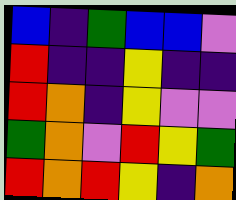[["blue", "indigo", "green", "blue", "blue", "violet"], ["red", "indigo", "indigo", "yellow", "indigo", "indigo"], ["red", "orange", "indigo", "yellow", "violet", "violet"], ["green", "orange", "violet", "red", "yellow", "green"], ["red", "orange", "red", "yellow", "indigo", "orange"]]